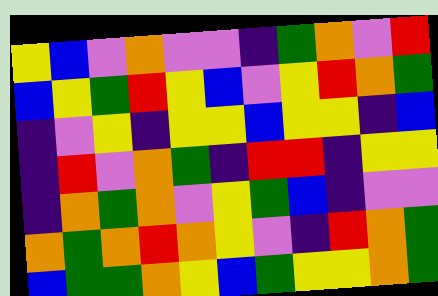[["yellow", "blue", "violet", "orange", "violet", "violet", "indigo", "green", "orange", "violet", "red"], ["blue", "yellow", "green", "red", "yellow", "blue", "violet", "yellow", "red", "orange", "green"], ["indigo", "violet", "yellow", "indigo", "yellow", "yellow", "blue", "yellow", "yellow", "indigo", "blue"], ["indigo", "red", "violet", "orange", "green", "indigo", "red", "red", "indigo", "yellow", "yellow"], ["indigo", "orange", "green", "orange", "violet", "yellow", "green", "blue", "indigo", "violet", "violet"], ["orange", "green", "orange", "red", "orange", "yellow", "violet", "indigo", "red", "orange", "green"], ["blue", "green", "green", "orange", "yellow", "blue", "green", "yellow", "yellow", "orange", "green"]]